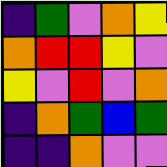[["indigo", "green", "violet", "orange", "yellow"], ["orange", "red", "red", "yellow", "violet"], ["yellow", "violet", "red", "violet", "orange"], ["indigo", "orange", "green", "blue", "green"], ["indigo", "indigo", "orange", "violet", "violet"]]